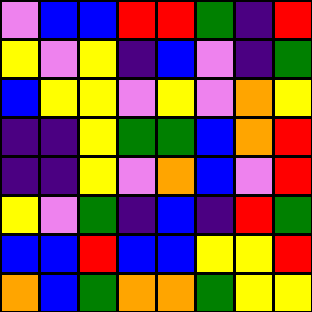[["violet", "blue", "blue", "red", "red", "green", "indigo", "red"], ["yellow", "violet", "yellow", "indigo", "blue", "violet", "indigo", "green"], ["blue", "yellow", "yellow", "violet", "yellow", "violet", "orange", "yellow"], ["indigo", "indigo", "yellow", "green", "green", "blue", "orange", "red"], ["indigo", "indigo", "yellow", "violet", "orange", "blue", "violet", "red"], ["yellow", "violet", "green", "indigo", "blue", "indigo", "red", "green"], ["blue", "blue", "red", "blue", "blue", "yellow", "yellow", "red"], ["orange", "blue", "green", "orange", "orange", "green", "yellow", "yellow"]]